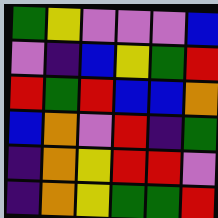[["green", "yellow", "violet", "violet", "violet", "blue"], ["violet", "indigo", "blue", "yellow", "green", "red"], ["red", "green", "red", "blue", "blue", "orange"], ["blue", "orange", "violet", "red", "indigo", "green"], ["indigo", "orange", "yellow", "red", "red", "violet"], ["indigo", "orange", "yellow", "green", "green", "red"]]